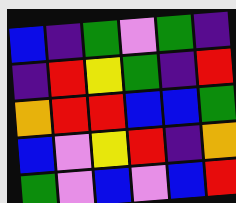[["blue", "indigo", "green", "violet", "green", "indigo"], ["indigo", "red", "yellow", "green", "indigo", "red"], ["orange", "red", "red", "blue", "blue", "green"], ["blue", "violet", "yellow", "red", "indigo", "orange"], ["green", "violet", "blue", "violet", "blue", "red"]]